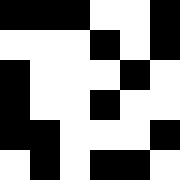[["black", "black", "black", "white", "white", "black"], ["white", "white", "white", "black", "white", "black"], ["black", "white", "white", "white", "black", "white"], ["black", "white", "white", "black", "white", "white"], ["black", "black", "white", "white", "white", "black"], ["white", "black", "white", "black", "black", "white"]]